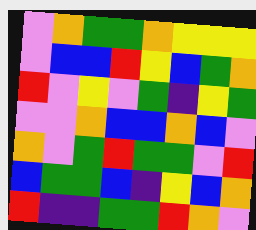[["violet", "orange", "green", "green", "orange", "yellow", "yellow", "yellow"], ["violet", "blue", "blue", "red", "yellow", "blue", "green", "orange"], ["red", "violet", "yellow", "violet", "green", "indigo", "yellow", "green"], ["violet", "violet", "orange", "blue", "blue", "orange", "blue", "violet"], ["orange", "violet", "green", "red", "green", "green", "violet", "red"], ["blue", "green", "green", "blue", "indigo", "yellow", "blue", "orange"], ["red", "indigo", "indigo", "green", "green", "red", "orange", "violet"]]